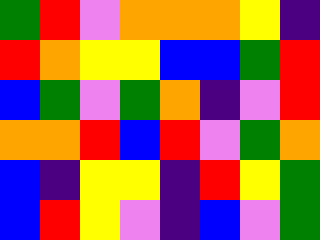[["green", "red", "violet", "orange", "orange", "orange", "yellow", "indigo"], ["red", "orange", "yellow", "yellow", "blue", "blue", "green", "red"], ["blue", "green", "violet", "green", "orange", "indigo", "violet", "red"], ["orange", "orange", "red", "blue", "red", "violet", "green", "orange"], ["blue", "indigo", "yellow", "yellow", "indigo", "red", "yellow", "green"], ["blue", "red", "yellow", "violet", "indigo", "blue", "violet", "green"]]